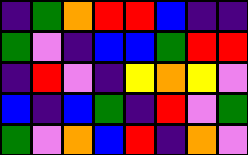[["indigo", "green", "orange", "red", "red", "blue", "indigo", "indigo"], ["green", "violet", "indigo", "blue", "blue", "green", "red", "red"], ["indigo", "red", "violet", "indigo", "yellow", "orange", "yellow", "violet"], ["blue", "indigo", "blue", "green", "indigo", "red", "violet", "green"], ["green", "violet", "orange", "blue", "red", "indigo", "orange", "violet"]]